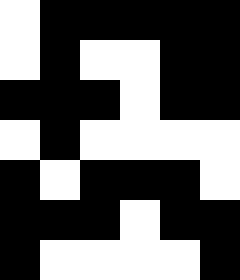[["white", "black", "black", "black", "black", "black"], ["white", "black", "white", "white", "black", "black"], ["black", "black", "black", "white", "black", "black"], ["white", "black", "white", "white", "white", "white"], ["black", "white", "black", "black", "black", "white"], ["black", "black", "black", "white", "black", "black"], ["black", "white", "white", "white", "white", "black"]]